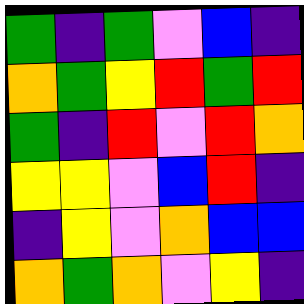[["green", "indigo", "green", "violet", "blue", "indigo"], ["orange", "green", "yellow", "red", "green", "red"], ["green", "indigo", "red", "violet", "red", "orange"], ["yellow", "yellow", "violet", "blue", "red", "indigo"], ["indigo", "yellow", "violet", "orange", "blue", "blue"], ["orange", "green", "orange", "violet", "yellow", "indigo"]]